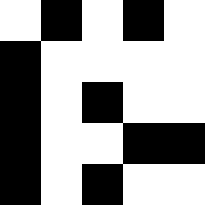[["white", "black", "white", "black", "white"], ["black", "white", "white", "white", "white"], ["black", "white", "black", "white", "white"], ["black", "white", "white", "black", "black"], ["black", "white", "black", "white", "white"]]